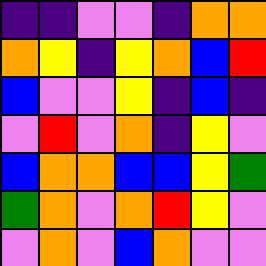[["indigo", "indigo", "violet", "violet", "indigo", "orange", "orange"], ["orange", "yellow", "indigo", "yellow", "orange", "blue", "red"], ["blue", "violet", "violet", "yellow", "indigo", "blue", "indigo"], ["violet", "red", "violet", "orange", "indigo", "yellow", "violet"], ["blue", "orange", "orange", "blue", "blue", "yellow", "green"], ["green", "orange", "violet", "orange", "red", "yellow", "violet"], ["violet", "orange", "violet", "blue", "orange", "violet", "violet"]]